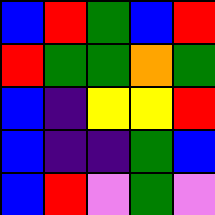[["blue", "red", "green", "blue", "red"], ["red", "green", "green", "orange", "green"], ["blue", "indigo", "yellow", "yellow", "red"], ["blue", "indigo", "indigo", "green", "blue"], ["blue", "red", "violet", "green", "violet"]]